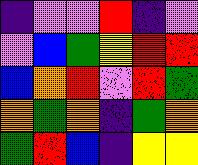[["indigo", "violet", "violet", "red", "indigo", "violet"], ["violet", "blue", "green", "yellow", "red", "red"], ["blue", "orange", "red", "violet", "red", "green"], ["orange", "green", "orange", "indigo", "green", "orange"], ["green", "red", "blue", "indigo", "yellow", "yellow"]]